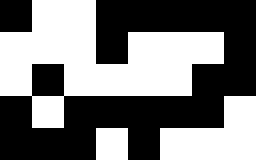[["black", "white", "white", "black", "black", "black", "black", "black"], ["white", "white", "white", "black", "white", "white", "white", "black"], ["white", "black", "white", "white", "white", "white", "black", "black"], ["black", "white", "black", "black", "black", "black", "black", "white"], ["black", "black", "black", "white", "black", "white", "white", "white"]]